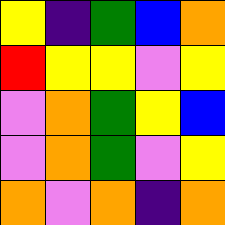[["yellow", "indigo", "green", "blue", "orange"], ["red", "yellow", "yellow", "violet", "yellow"], ["violet", "orange", "green", "yellow", "blue"], ["violet", "orange", "green", "violet", "yellow"], ["orange", "violet", "orange", "indigo", "orange"]]